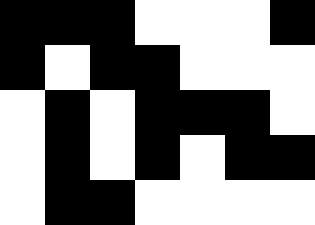[["black", "black", "black", "white", "white", "white", "black"], ["black", "white", "black", "black", "white", "white", "white"], ["white", "black", "white", "black", "black", "black", "white"], ["white", "black", "white", "black", "white", "black", "black"], ["white", "black", "black", "white", "white", "white", "white"]]